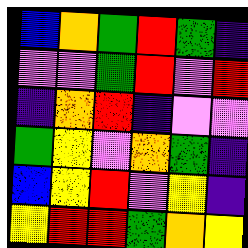[["blue", "orange", "green", "red", "green", "indigo"], ["violet", "violet", "green", "red", "violet", "red"], ["indigo", "orange", "red", "indigo", "violet", "violet"], ["green", "yellow", "violet", "orange", "green", "indigo"], ["blue", "yellow", "red", "violet", "yellow", "indigo"], ["yellow", "red", "red", "green", "orange", "yellow"]]